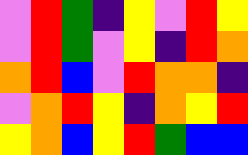[["violet", "red", "green", "indigo", "yellow", "violet", "red", "yellow"], ["violet", "red", "green", "violet", "yellow", "indigo", "red", "orange"], ["orange", "red", "blue", "violet", "red", "orange", "orange", "indigo"], ["violet", "orange", "red", "yellow", "indigo", "orange", "yellow", "red"], ["yellow", "orange", "blue", "yellow", "red", "green", "blue", "blue"]]